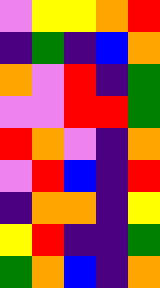[["violet", "yellow", "yellow", "orange", "red"], ["indigo", "green", "indigo", "blue", "orange"], ["orange", "violet", "red", "indigo", "green"], ["violet", "violet", "red", "red", "green"], ["red", "orange", "violet", "indigo", "orange"], ["violet", "red", "blue", "indigo", "red"], ["indigo", "orange", "orange", "indigo", "yellow"], ["yellow", "red", "indigo", "indigo", "green"], ["green", "orange", "blue", "indigo", "orange"]]